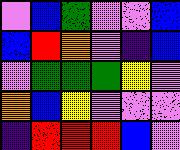[["violet", "blue", "green", "violet", "violet", "blue"], ["blue", "red", "orange", "violet", "indigo", "blue"], ["violet", "green", "green", "green", "yellow", "violet"], ["orange", "blue", "yellow", "violet", "violet", "violet"], ["indigo", "red", "red", "red", "blue", "violet"]]